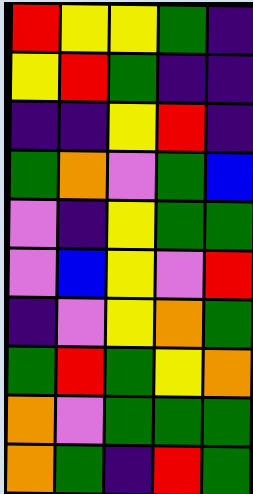[["red", "yellow", "yellow", "green", "indigo"], ["yellow", "red", "green", "indigo", "indigo"], ["indigo", "indigo", "yellow", "red", "indigo"], ["green", "orange", "violet", "green", "blue"], ["violet", "indigo", "yellow", "green", "green"], ["violet", "blue", "yellow", "violet", "red"], ["indigo", "violet", "yellow", "orange", "green"], ["green", "red", "green", "yellow", "orange"], ["orange", "violet", "green", "green", "green"], ["orange", "green", "indigo", "red", "green"]]